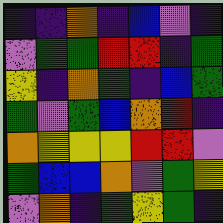[["indigo", "indigo", "orange", "indigo", "blue", "violet", "indigo"], ["violet", "green", "green", "red", "red", "indigo", "green"], ["yellow", "indigo", "orange", "green", "indigo", "blue", "green"], ["green", "violet", "green", "blue", "orange", "red", "indigo"], ["orange", "yellow", "yellow", "yellow", "red", "red", "violet"], ["green", "blue", "blue", "orange", "violet", "green", "yellow"], ["violet", "orange", "indigo", "green", "yellow", "green", "indigo"]]